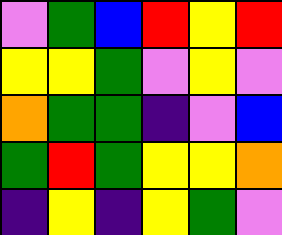[["violet", "green", "blue", "red", "yellow", "red"], ["yellow", "yellow", "green", "violet", "yellow", "violet"], ["orange", "green", "green", "indigo", "violet", "blue"], ["green", "red", "green", "yellow", "yellow", "orange"], ["indigo", "yellow", "indigo", "yellow", "green", "violet"]]